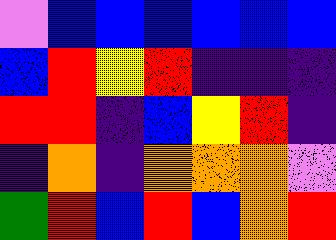[["violet", "blue", "blue", "blue", "blue", "blue", "blue"], ["blue", "red", "yellow", "red", "indigo", "indigo", "indigo"], ["red", "red", "indigo", "blue", "yellow", "red", "indigo"], ["indigo", "orange", "indigo", "orange", "orange", "orange", "violet"], ["green", "red", "blue", "red", "blue", "orange", "red"]]